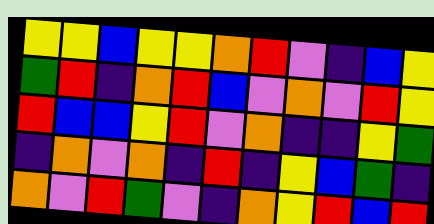[["yellow", "yellow", "blue", "yellow", "yellow", "orange", "red", "violet", "indigo", "blue", "yellow"], ["green", "red", "indigo", "orange", "red", "blue", "violet", "orange", "violet", "red", "yellow"], ["red", "blue", "blue", "yellow", "red", "violet", "orange", "indigo", "indigo", "yellow", "green"], ["indigo", "orange", "violet", "orange", "indigo", "red", "indigo", "yellow", "blue", "green", "indigo"], ["orange", "violet", "red", "green", "violet", "indigo", "orange", "yellow", "red", "blue", "red"]]